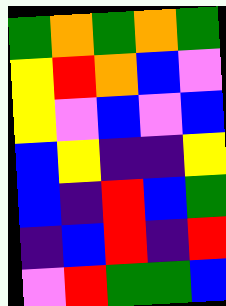[["green", "orange", "green", "orange", "green"], ["yellow", "red", "orange", "blue", "violet"], ["yellow", "violet", "blue", "violet", "blue"], ["blue", "yellow", "indigo", "indigo", "yellow"], ["blue", "indigo", "red", "blue", "green"], ["indigo", "blue", "red", "indigo", "red"], ["violet", "red", "green", "green", "blue"]]